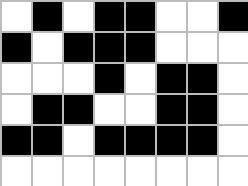[["white", "black", "white", "black", "black", "white", "white", "black"], ["black", "white", "black", "black", "black", "white", "white", "white"], ["white", "white", "white", "black", "white", "black", "black", "white"], ["white", "black", "black", "white", "white", "black", "black", "white"], ["black", "black", "white", "black", "black", "black", "black", "white"], ["white", "white", "white", "white", "white", "white", "white", "white"]]